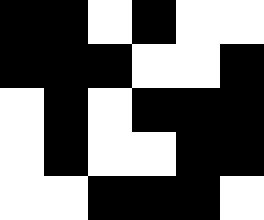[["black", "black", "white", "black", "white", "white"], ["black", "black", "black", "white", "white", "black"], ["white", "black", "white", "black", "black", "black"], ["white", "black", "white", "white", "black", "black"], ["white", "white", "black", "black", "black", "white"]]